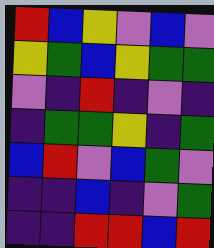[["red", "blue", "yellow", "violet", "blue", "violet"], ["yellow", "green", "blue", "yellow", "green", "green"], ["violet", "indigo", "red", "indigo", "violet", "indigo"], ["indigo", "green", "green", "yellow", "indigo", "green"], ["blue", "red", "violet", "blue", "green", "violet"], ["indigo", "indigo", "blue", "indigo", "violet", "green"], ["indigo", "indigo", "red", "red", "blue", "red"]]